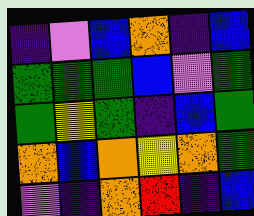[["indigo", "violet", "blue", "orange", "indigo", "blue"], ["green", "green", "green", "blue", "violet", "green"], ["green", "yellow", "green", "indigo", "blue", "green"], ["orange", "blue", "orange", "yellow", "orange", "green"], ["violet", "indigo", "orange", "red", "indigo", "blue"]]